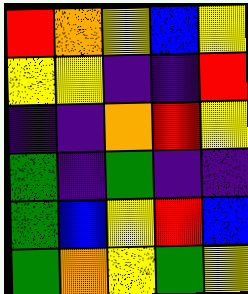[["red", "orange", "yellow", "blue", "yellow"], ["yellow", "yellow", "indigo", "indigo", "red"], ["indigo", "indigo", "orange", "red", "yellow"], ["green", "indigo", "green", "indigo", "indigo"], ["green", "blue", "yellow", "red", "blue"], ["green", "orange", "yellow", "green", "yellow"]]